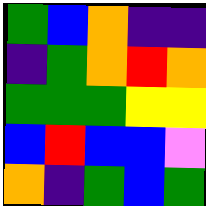[["green", "blue", "orange", "indigo", "indigo"], ["indigo", "green", "orange", "red", "orange"], ["green", "green", "green", "yellow", "yellow"], ["blue", "red", "blue", "blue", "violet"], ["orange", "indigo", "green", "blue", "green"]]